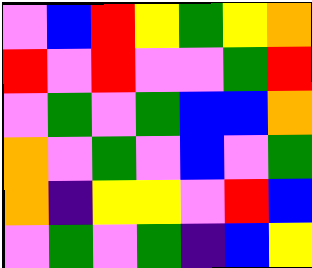[["violet", "blue", "red", "yellow", "green", "yellow", "orange"], ["red", "violet", "red", "violet", "violet", "green", "red"], ["violet", "green", "violet", "green", "blue", "blue", "orange"], ["orange", "violet", "green", "violet", "blue", "violet", "green"], ["orange", "indigo", "yellow", "yellow", "violet", "red", "blue"], ["violet", "green", "violet", "green", "indigo", "blue", "yellow"]]